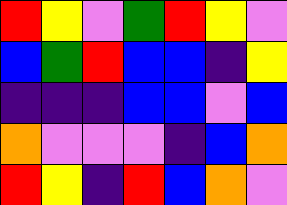[["red", "yellow", "violet", "green", "red", "yellow", "violet"], ["blue", "green", "red", "blue", "blue", "indigo", "yellow"], ["indigo", "indigo", "indigo", "blue", "blue", "violet", "blue"], ["orange", "violet", "violet", "violet", "indigo", "blue", "orange"], ["red", "yellow", "indigo", "red", "blue", "orange", "violet"]]